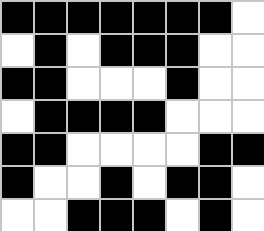[["black", "black", "black", "black", "black", "black", "black", "white"], ["white", "black", "white", "black", "black", "black", "white", "white"], ["black", "black", "white", "white", "white", "black", "white", "white"], ["white", "black", "black", "black", "black", "white", "white", "white"], ["black", "black", "white", "white", "white", "white", "black", "black"], ["black", "white", "white", "black", "white", "black", "black", "white"], ["white", "white", "black", "black", "black", "white", "black", "white"]]